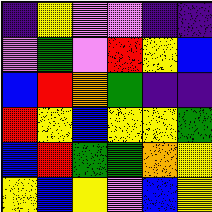[["indigo", "yellow", "violet", "violet", "indigo", "indigo"], ["violet", "green", "violet", "red", "yellow", "blue"], ["blue", "red", "orange", "green", "indigo", "indigo"], ["red", "yellow", "blue", "yellow", "yellow", "green"], ["blue", "red", "green", "green", "orange", "yellow"], ["yellow", "blue", "yellow", "violet", "blue", "yellow"]]